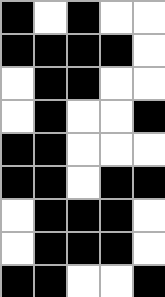[["black", "white", "black", "white", "white"], ["black", "black", "black", "black", "white"], ["white", "black", "black", "white", "white"], ["white", "black", "white", "white", "black"], ["black", "black", "white", "white", "white"], ["black", "black", "white", "black", "black"], ["white", "black", "black", "black", "white"], ["white", "black", "black", "black", "white"], ["black", "black", "white", "white", "black"]]